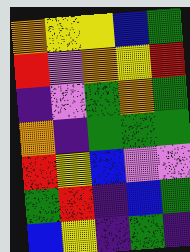[["orange", "yellow", "yellow", "blue", "green"], ["red", "violet", "orange", "yellow", "red"], ["indigo", "violet", "green", "orange", "green"], ["orange", "indigo", "green", "green", "green"], ["red", "yellow", "blue", "violet", "violet"], ["green", "red", "indigo", "blue", "green"], ["blue", "yellow", "indigo", "green", "indigo"]]